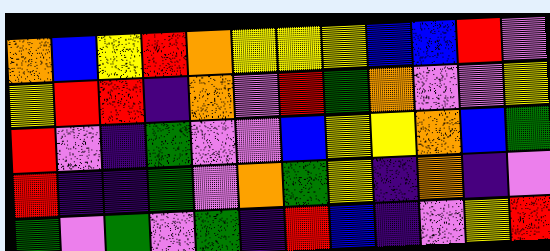[["orange", "blue", "yellow", "red", "orange", "yellow", "yellow", "yellow", "blue", "blue", "red", "violet"], ["yellow", "red", "red", "indigo", "orange", "violet", "red", "green", "orange", "violet", "violet", "yellow"], ["red", "violet", "indigo", "green", "violet", "violet", "blue", "yellow", "yellow", "orange", "blue", "green"], ["red", "indigo", "indigo", "green", "violet", "orange", "green", "yellow", "indigo", "orange", "indigo", "violet"], ["green", "violet", "green", "violet", "green", "indigo", "red", "blue", "indigo", "violet", "yellow", "red"]]